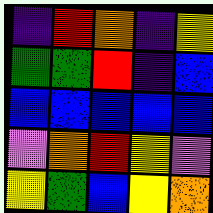[["indigo", "red", "orange", "indigo", "yellow"], ["green", "green", "red", "indigo", "blue"], ["blue", "blue", "blue", "blue", "blue"], ["violet", "orange", "red", "yellow", "violet"], ["yellow", "green", "blue", "yellow", "orange"]]